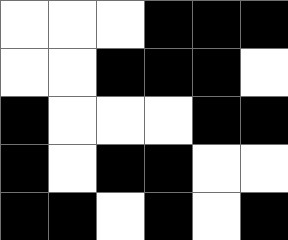[["white", "white", "white", "black", "black", "black"], ["white", "white", "black", "black", "black", "white"], ["black", "white", "white", "white", "black", "black"], ["black", "white", "black", "black", "white", "white"], ["black", "black", "white", "black", "white", "black"]]